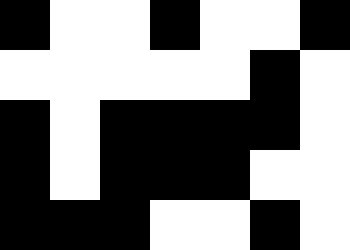[["black", "white", "white", "black", "white", "white", "black"], ["white", "white", "white", "white", "white", "black", "white"], ["black", "white", "black", "black", "black", "black", "white"], ["black", "white", "black", "black", "black", "white", "white"], ["black", "black", "black", "white", "white", "black", "white"]]